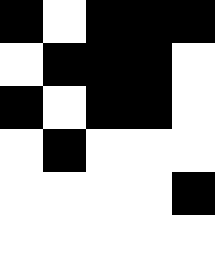[["black", "white", "black", "black", "black"], ["white", "black", "black", "black", "white"], ["black", "white", "black", "black", "white"], ["white", "black", "white", "white", "white"], ["white", "white", "white", "white", "black"], ["white", "white", "white", "white", "white"]]